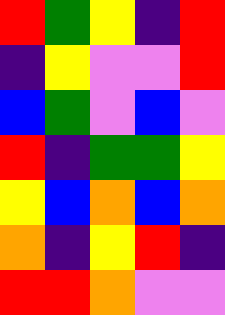[["red", "green", "yellow", "indigo", "red"], ["indigo", "yellow", "violet", "violet", "red"], ["blue", "green", "violet", "blue", "violet"], ["red", "indigo", "green", "green", "yellow"], ["yellow", "blue", "orange", "blue", "orange"], ["orange", "indigo", "yellow", "red", "indigo"], ["red", "red", "orange", "violet", "violet"]]